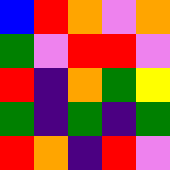[["blue", "red", "orange", "violet", "orange"], ["green", "violet", "red", "red", "violet"], ["red", "indigo", "orange", "green", "yellow"], ["green", "indigo", "green", "indigo", "green"], ["red", "orange", "indigo", "red", "violet"]]